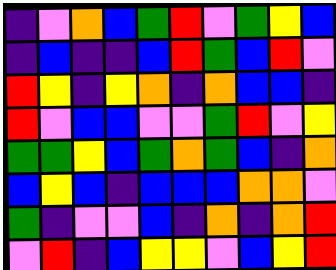[["indigo", "violet", "orange", "blue", "green", "red", "violet", "green", "yellow", "blue"], ["indigo", "blue", "indigo", "indigo", "blue", "red", "green", "blue", "red", "violet"], ["red", "yellow", "indigo", "yellow", "orange", "indigo", "orange", "blue", "blue", "indigo"], ["red", "violet", "blue", "blue", "violet", "violet", "green", "red", "violet", "yellow"], ["green", "green", "yellow", "blue", "green", "orange", "green", "blue", "indigo", "orange"], ["blue", "yellow", "blue", "indigo", "blue", "blue", "blue", "orange", "orange", "violet"], ["green", "indigo", "violet", "violet", "blue", "indigo", "orange", "indigo", "orange", "red"], ["violet", "red", "indigo", "blue", "yellow", "yellow", "violet", "blue", "yellow", "red"]]